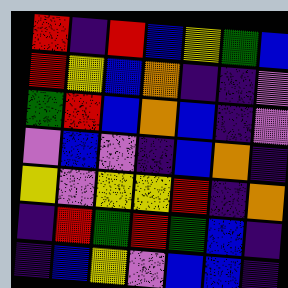[["red", "indigo", "red", "blue", "yellow", "green", "blue"], ["red", "yellow", "blue", "orange", "indigo", "indigo", "violet"], ["green", "red", "blue", "orange", "blue", "indigo", "violet"], ["violet", "blue", "violet", "indigo", "blue", "orange", "indigo"], ["yellow", "violet", "yellow", "yellow", "red", "indigo", "orange"], ["indigo", "red", "green", "red", "green", "blue", "indigo"], ["indigo", "blue", "yellow", "violet", "blue", "blue", "indigo"]]